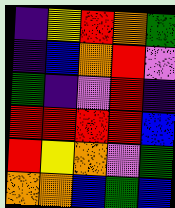[["indigo", "yellow", "red", "orange", "green"], ["indigo", "blue", "orange", "red", "violet"], ["green", "indigo", "violet", "red", "indigo"], ["red", "red", "red", "red", "blue"], ["red", "yellow", "orange", "violet", "green"], ["orange", "orange", "blue", "green", "blue"]]